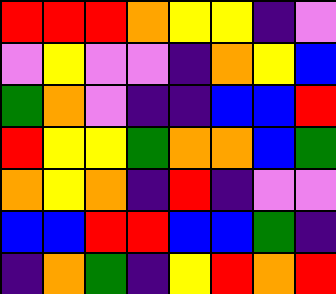[["red", "red", "red", "orange", "yellow", "yellow", "indigo", "violet"], ["violet", "yellow", "violet", "violet", "indigo", "orange", "yellow", "blue"], ["green", "orange", "violet", "indigo", "indigo", "blue", "blue", "red"], ["red", "yellow", "yellow", "green", "orange", "orange", "blue", "green"], ["orange", "yellow", "orange", "indigo", "red", "indigo", "violet", "violet"], ["blue", "blue", "red", "red", "blue", "blue", "green", "indigo"], ["indigo", "orange", "green", "indigo", "yellow", "red", "orange", "red"]]